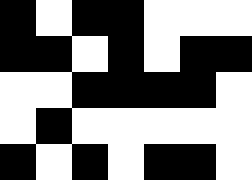[["black", "white", "black", "black", "white", "white", "white"], ["black", "black", "white", "black", "white", "black", "black"], ["white", "white", "black", "black", "black", "black", "white"], ["white", "black", "white", "white", "white", "white", "white"], ["black", "white", "black", "white", "black", "black", "white"]]